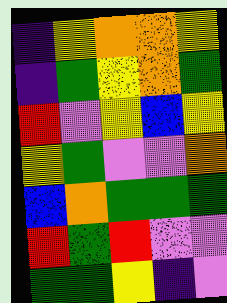[["indigo", "yellow", "orange", "orange", "yellow"], ["indigo", "green", "yellow", "orange", "green"], ["red", "violet", "yellow", "blue", "yellow"], ["yellow", "green", "violet", "violet", "orange"], ["blue", "orange", "green", "green", "green"], ["red", "green", "red", "violet", "violet"], ["green", "green", "yellow", "indigo", "violet"]]